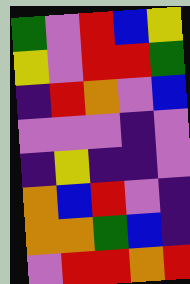[["green", "violet", "red", "blue", "yellow"], ["yellow", "violet", "red", "red", "green"], ["indigo", "red", "orange", "violet", "blue"], ["violet", "violet", "violet", "indigo", "violet"], ["indigo", "yellow", "indigo", "indigo", "violet"], ["orange", "blue", "red", "violet", "indigo"], ["orange", "orange", "green", "blue", "indigo"], ["violet", "red", "red", "orange", "red"]]